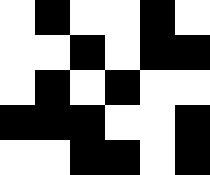[["white", "black", "white", "white", "black", "white"], ["white", "white", "black", "white", "black", "black"], ["white", "black", "white", "black", "white", "white"], ["black", "black", "black", "white", "white", "black"], ["white", "white", "black", "black", "white", "black"]]